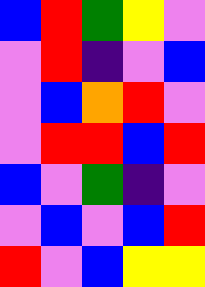[["blue", "red", "green", "yellow", "violet"], ["violet", "red", "indigo", "violet", "blue"], ["violet", "blue", "orange", "red", "violet"], ["violet", "red", "red", "blue", "red"], ["blue", "violet", "green", "indigo", "violet"], ["violet", "blue", "violet", "blue", "red"], ["red", "violet", "blue", "yellow", "yellow"]]